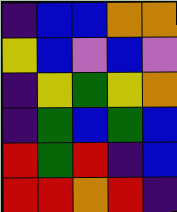[["indigo", "blue", "blue", "orange", "orange"], ["yellow", "blue", "violet", "blue", "violet"], ["indigo", "yellow", "green", "yellow", "orange"], ["indigo", "green", "blue", "green", "blue"], ["red", "green", "red", "indigo", "blue"], ["red", "red", "orange", "red", "indigo"]]